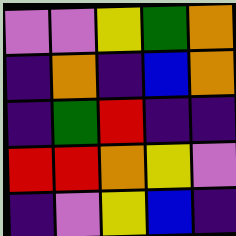[["violet", "violet", "yellow", "green", "orange"], ["indigo", "orange", "indigo", "blue", "orange"], ["indigo", "green", "red", "indigo", "indigo"], ["red", "red", "orange", "yellow", "violet"], ["indigo", "violet", "yellow", "blue", "indigo"]]